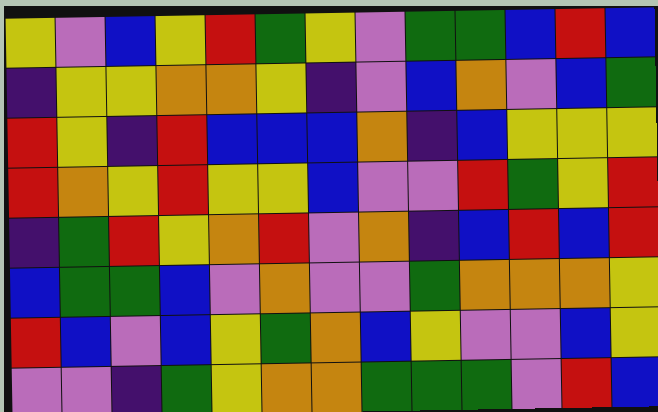[["yellow", "violet", "blue", "yellow", "red", "green", "yellow", "violet", "green", "green", "blue", "red", "blue"], ["indigo", "yellow", "yellow", "orange", "orange", "yellow", "indigo", "violet", "blue", "orange", "violet", "blue", "green"], ["red", "yellow", "indigo", "red", "blue", "blue", "blue", "orange", "indigo", "blue", "yellow", "yellow", "yellow"], ["red", "orange", "yellow", "red", "yellow", "yellow", "blue", "violet", "violet", "red", "green", "yellow", "red"], ["indigo", "green", "red", "yellow", "orange", "red", "violet", "orange", "indigo", "blue", "red", "blue", "red"], ["blue", "green", "green", "blue", "violet", "orange", "violet", "violet", "green", "orange", "orange", "orange", "yellow"], ["red", "blue", "violet", "blue", "yellow", "green", "orange", "blue", "yellow", "violet", "violet", "blue", "yellow"], ["violet", "violet", "indigo", "green", "yellow", "orange", "orange", "green", "green", "green", "violet", "red", "blue"]]